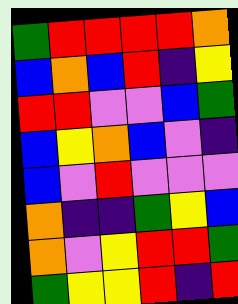[["green", "red", "red", "red", "red", "orange"], ["blue", "orange", "blue", "red", "indigo", "yellow"], ["red", "red", "violet", "violet", "blue", "green"], ["blue", "yellow", "orange", "blue", "violet", "indigo"], ["blue", "violet", "red", "violet", "violet", "violet"], ["orange", "indigo", "indigo", "green", "yellow", "blue"], ["orange", "violet", "yellow", "red", "red", "green"], ["green", "yellow", "yellow", "red", "indigo", "red"]]